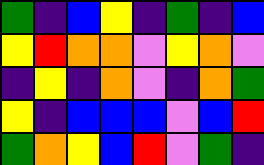[["green", "indigo", "blue", "yellow", "indigo", "green", "indigo", "blue"], ["yellow", "red", "orange", "orange", "violet", "yellow", "orange", "violet"], ["indigo", "yellow", "indigo", "orange", "violet", "indigo", "orange", "green"], ["yellow", "indigo", "blue", "blue", "blue", "violet", "blue", "red"], ["green", "orange", "yellow", "blue", "red", "violet", "green", "indigo"]]